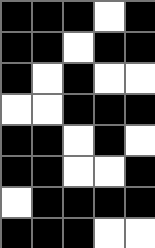[["black", "black", "black", "white", "black"], ["black", "black", "white", "black", "black"], ["black", "white", "black", "white", "white"], ["white", "white", "black", "black", "black"], ["black", "black", "white", "black", "white"], ["black", "black", "white", "white", "black"], ["white", "black", "black", "black", "black"], ["black", "black", "black", "white", "white"]]